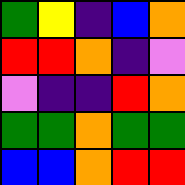[["green", "yellow", "indigo", "blue", "orange"], ["red", "red", "orange", "indigo", "violet"], ["violet", "indigo", "indigo", "red", "orange"], ["green", "green", "orange", "green", "green"], ["blue", "blue", "orange", "red", "red"]]